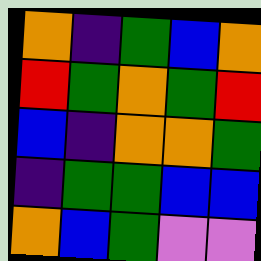[["orange", "indigo", "green", "blue", "orange"], ["red", "green", "orange", "green", "red"], ["blue", "indigo", "orange", "orange", "green"], ["indigo", "green", "green", "blue", "blue"], ["orange", "blue", "green", "violet", "violet"]]